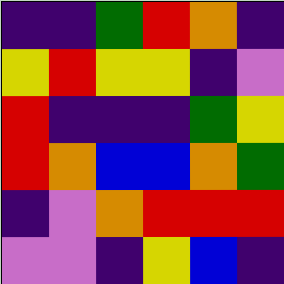[["indigo", "indigo", "green", "red", "orange", "indigo"], ["yellow", "red", "yellow", "yellow", "indigo", "violet"], ["red", "indigo", "indigo", "indigo", "green", "yellow"], ["red", "orange", "blue", "blue", "orange", "green"], ["indigo", "violet", "orange", "red", "red", "red"], ["violet", "violet", "indigo", "yellow", "blue", "indigo"]]